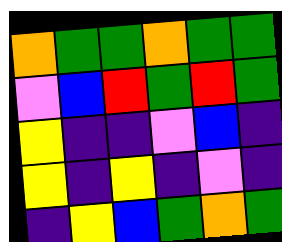[["orange", "green", "green", "orange", "green", "green"], ["violet", "blue", "red", "green", "red", "green"], ["yellow", "indigo", "indigo", "violet", "blue", "indigo"], ["yellow", "indigo", "yellow", "indigo", "violet", "indigo"], ["indigo", "yellow", "blue", "green", "orange", "green"]]